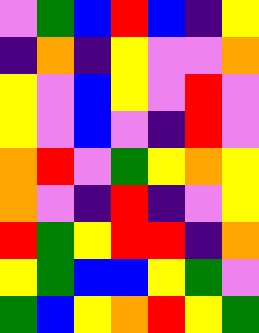[["violet", "green", "blue", "red", "blue", "indigo", "yellow"], ["indigo", "orange", "indigo", "yellow", "violet", "violet", "orange"], ["yellow", "violet", "blue", "yellow", "violet", "red", "violet"], ["yellow", "violet", "blue", "violet", "indigo", "red", "violet"], ["orange", "red", "violet", "green", "yellow", "orange", "yellow"], ["orange", "violet", "indigo", "red", "indigo", "violet", "yellow"], ["red", "green", "yellow", "red", "red", "indigo", "orange"], ["yellow", "green", "blue", "blue", "yellow", "green", "violet"], ["green", "blue", "yellow", "orange", "red", "yellow", "green"]]